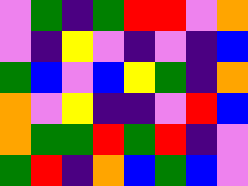[["violet", "green", "indigo", "green", "red", "red", "violet", "orange"], ["violet", "indigo", "yellow", "violet", "indigo", "violet", "indigo", "blue"], ["green", "blue", "violet", "blue", "yellow", "green", "indigo", "orange"], ["orange", "violet", "yellow", "indigo", "indigo", "violet", "red", "blue"], ["orange", "green", "green", "red", "green", "red", "indigo", "violet"], ["green", "red", "indigo", "orange", "blue", "green", "blue", "violet"]]